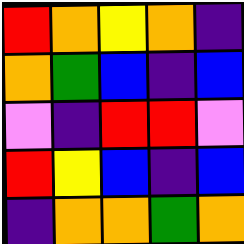[["red", "orange", "yellow", "orange", "indigo"], ["orange", "green", "blue", "indigo", "blue"], ["violet", "indigo", "red", "red", "violet"], ["red", "yellow", "blue", "indigo", "blue"], ["indigo", "orange", "orange", "green", "orange"]]